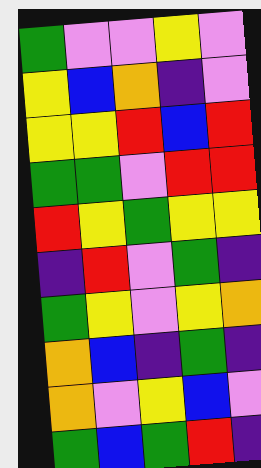[["green", "violet", "violet", "yellow", "violet"], ["yellow", "blue", "orange", "indigo", "violet"], ["yellow", "yellow", "red", "blue", "red"], ["green", "green", "violet", "red", "red"], ["red", "yellow", "green", "yellow", "yellow"], ["indigo", "red", "violet", "green", "indigo"], ["green", "yellow", "violet", "yellow", "orange"], ["orange", "blue", "indigo", "green", "indigo"], ["orange", "violet", "yellow", "blue", "violet"], ["green", "blue", "green", "red", "indigo"]]